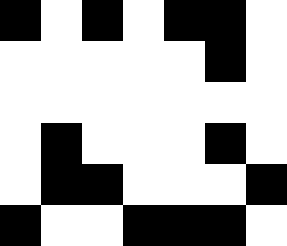[["black", "white", "black", "white", "black", "black", "white"], ["white", "white", "white", "white", "white", "black", "white"], ["white", "white", "white", "white", "white", "white", "white"], ["white", "black", "white", "white", "white", "black", "white"], ["white", "black", "black", "white", "white", "white", "black"], ["black", "white", "white", "black", "black", "black", "white"]]